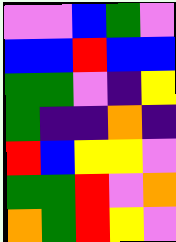[["violet", "violet", "blue", "green", "violet"], ["blue", "blue", "red", "blue", "blue"], ["green", "green", "violet", "indigo", "yellow"], ["green", "indigo", "indigo", "orange", "indigo"], ["red", "blue", "yellow", "yellow", "violet"], ["green", "green", "red", "violet", "orange"], ["orange", "green", "red", "yellow", "violet"]]